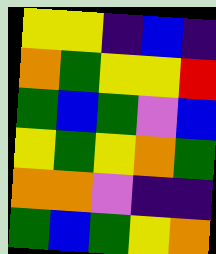[["yellow", "yellow", "indigo", "blue", "indigo"], ["orange", "green", "yellow", "yellow", "red"], ["green", "blue", "green", "violet", "blue"], ["yellow", "green", "yellow", "orange", "green"], ["orange", "orange", "violet", "indigo", "indigo"], ["green", "blue", "green", "yellow", "orange"]]